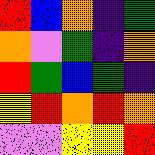[["red", "blue", "orange", "indigo", "green"], ["orange", "violet", "green", "indigo", "orange"], ["red", "green", "blue", "green", "indigo"], ["yellow", "red", "orange", "red", "orange"], ["violet", "violet", "yellow", "yellow", "red"]]